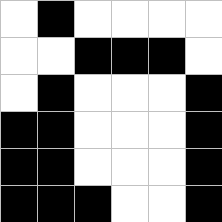[["white", "black", "white", "white", "white", "white"], ["white", "white", "black", "black", "black", "white"], ["white", "black", "white", "white", "white", "black"], ["black", "black", "white", "white", "white", "black"], ["black", "black", "white", "white", "white", "black"], ["black", "black", "black", "white", "white", "black"]]